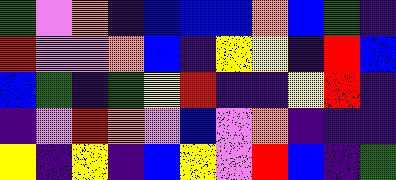[["green", "violet", "orange", "indigo", "blue", "blue", "blue", "orange", "blue", "green", "indigo"], ["red", "violet", "violet", "orange", "blue", "indigo", "yellow", "yellow", "indigo", "red", "blue"], ["blue", "green", "indigo", "green", "yellow", "red", "indigo", "indigo", "yellow", "red", "indigo"], ["indigo", "violet", "red", "orange", "violet", "blue", "violet", "orange", "indigo", "indigo", "indigo"], ["yellow", "indigo", "yellow", "indigo", "blue", "yellow", "violet", "red", "blue", "indigo", "green"]]